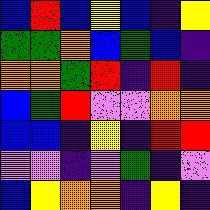[["blue", "red", "blue", "yellow", "blue", "indigo", "yellow"], ["green", "green", "orange", "blue", "green", "blue", "indigo"], ["orange", "orange", "green", "red", "indigo", "red", "indigo"], ["blue", "green", "red", "violet", "violet", "orange", "orange"], ["blue", "blue", "indigo", "yellow", "indigo", "red", "red"], ["violet", "violet", "indigo", "violet", "green", "indigo", "violet"], ["blue", "yellow", "orange", "orange", "indigo", "yellow", "indigo"]]